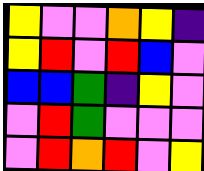[["yellow", "violet", "violet", "orange", "yellow", "indigo"], ["yellow", "red", "violet", "red", "blue", "violet"], ["blue", "blue", "green", "indigo", "yellow", "violet"], ["violet", "red", "green", "violet", "violet", "violet"], ["violet", "red", "orange", "red", "violet", "yellow"]]